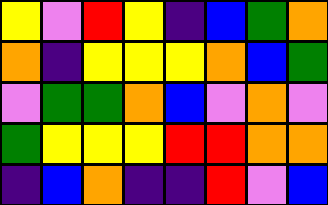[["yellow", "violet", "red", "yellow", "indigo", "blue", "green", "orange"], ["orange", "indigo", "yellow", "yellow", "yellow", "orange", "blue", "green"], ["violet", "green", "green", "orange", "blue", "violet", "orange", "violet"], ["green", "yellow", "yellow", "yellow", "red", "red", "orange", "orange"], ["indigo", "blue", "orange", "indigo", "indigo", "red", "violet", "blue"]]